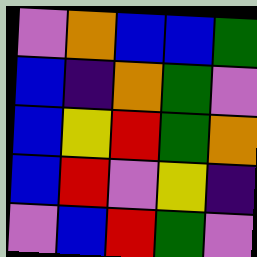[["violet", "orange", "blue", "blue", "green"], ["blue", "indigo", "orange", "green", "violet"], ["blue", "yellow", "red", "green", "orange"], ["blue", "red", "violet", "yellow", "indigo"], ["violet", "blue", "red", "green", "violet"]]